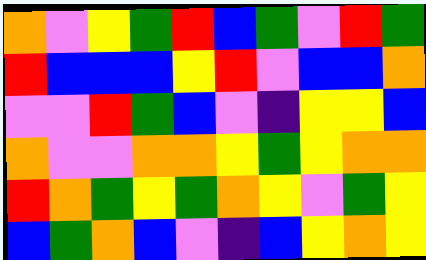[["orange", "violet", "yellow", "green", "red", "blue", "green", "violet", "red", "green"], ["red", "blue", "blue", "blue", "yellow", "red", "violet", "blue", "blue", "orange"], ["violet", "violet", "red", "green", "blue", "violet", "indigo", "yellow", "yellow", "blue"], ["orange", "violet", "violet", "orange", "orange", "yellow", "green", "yellow", "orange", "orange"], ["red", "orange", "green", "yellow", "green", "orange", "yellow", "violet", "green", "yellow"], ["blue", "green", "orange", "blue", "violet", "indigo", "blue", "yellow", "orange", "yellow"]]